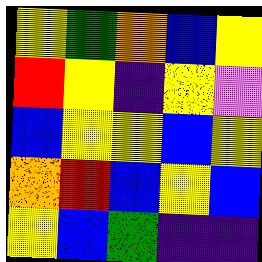[["yellow", "green", "orange", "blue", "yellow"], ["red", "yellow", "indigo", "yellow", "violet"], ["blue", "yellow", "yellow", "blue", "yellow"], ["orange", "red", "blue", "yellow", "blue"], ["yellow", "blue", "green", "indigo", "indigo"]]